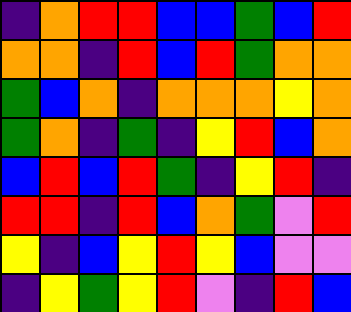[["indigo", "orange", "red", "red", "blue", "blue", "green", "blue", "red"], ["orange", "orange", "indigo", "red", "blue", "red", "green", "orange", "orange"], ["green", "blue", "orange", "indigo", "orange", "orange", "orange", "yellow", "orange"], ["green", "orange", "indigo", "green", "indigo", "yellow", "red", "blue", "orange"], ["blue", "red", "blue", "red", "green", "indigo", "yellow", "red", "indigo"], ["red", "red", "indigo", "red", "blue", "orange", "green", "violet", "red"], ["yellow", "indigo", "blue", "yellow", "red", "yellow", "blue", "violet", "violet"], ["indigo", "yellow", "green", "yellow", "red", "violet", "indigo", "red", "blue"]]